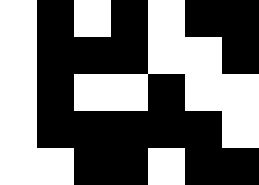[["white", "black", "white", "black", "white", "black", "black"], ["white", "black", "black", "black", "white", "white", "black"], ["white", "black", "white", "white", "black", "white", "white"], ["white", "black", "black", "black", "black", "black", "white"], ["white", "white", "black", "black", "white", "black", "black"]]